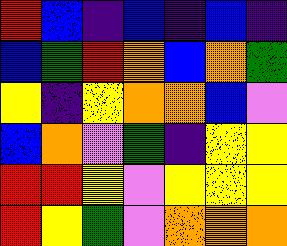[["red", "blue", "indigo", "blue", "indigo", "blue", "indigo"], ["blue", "green", "red", "orange", "blue", "orange", "green"], ["yellow", "indigo", "yellow", "orange", "orange", "blue", "violet"], ["blue", "orange", "violet", "green", "indigo", "yellow", "yellow"], ["red", "red", "yellow", "violet", "yellow", "yellow", "yellow"], ["red", "yellow", "green", "violet", "orange", "orange", "orange"]]